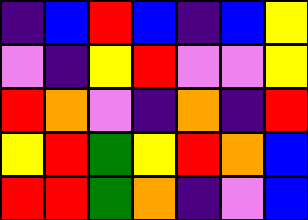[["indigo", "blue", "red", "blue", "indigo", "blue", "yellow"], ["violet", "indigo", "yellow", "red", "violet", "violet", "yellow"], ["red", "orange", "violet", "indigo", "orange", "indigo", "red"], ["yellow", "red", "green", "yellow", "red", "orange", "blue"], ["red", "red", "green", "orange", "indigo", "violet", "blue"]]